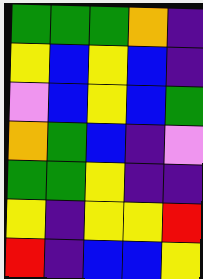[["green", "green", "green", "orange", "indigo"], ["yellow", "blue", "yellow", "blue", "indigo"], ["violet", "blue", "yellow", "blue", "green"], ["orange", "green", "blue", "indigo", "violet"], ["green", "green", "yellow", "indigo", "indigo"], ["yellow", "indigo", "yellow", "yellow", "red"], ["red", "indigo", "blue", "blue", "yellow"]]